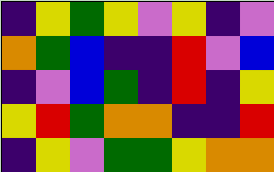[["indigo", "yellow", "green", "yellow", "violet", "yellow", "indigo", "violet"], ["orange", "green", "blue", "indigo", "indigo", "red", "violet", "blue"], ["indigo", "violet", "blue", "green", "indigo", "red", "indigo", "yellow"], ["yellow", "red", "green", "orange", "orange", "indigo", "indigo", "red"], ["indigo", "yellow", "violet", "green", "green", "yellow", "orange", "orange"]]